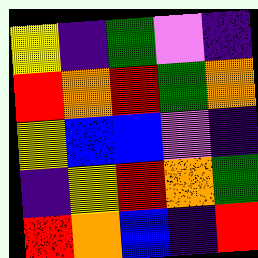[["yellow", "indigo", "green", "violet", "indigo"], ["red", "orange", "red", "green", "orange"], ["yellow", "blue", "blue", "violet", "indigo"], ["indigo", "yellow", "red", "orange", "green"], ["red", "orange", "blue", "indigo", "red"]]